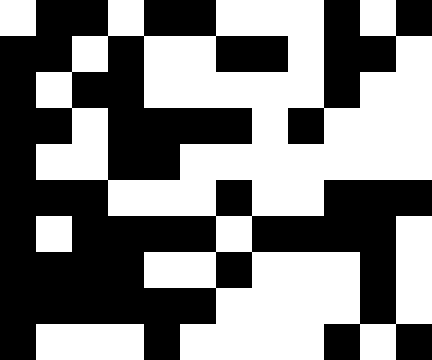[["white", "black", "black", "white", "black", "black", "white", "white", "white", "black", "white", "black"], ["black", "black", "white", "black", "white", "white", "black", "black", "white", "black", "black", "white"], ["black", "white", "black", "black", "white", "white", "white", "white", "white", "black", "white", "white"], ["black", "black", "white", "black", "black", "black", "black", "white", "black", "white", "white", "white"], ["black", "white", "white", "black", "black", "white", "white", "white", "white", "white", "white", "white"], ["black", "black", "black", "white", "white", "white", "black", "white", "white", "black", "black", "black"], ["black", "white", "black", "black", "black", "black", "white", "black", "black", "black", "black", "white"], ["black", "black", "black", "black", "white", "white", "black", "white", "white", "white", "black", "white"], ["black", "black", "black", "black", "black", "black", "white", "white", "white", "white", "black", "white"], ["black", "white", "white", "white", "black", "white", "white", "white", "white", "black", "white", "black"]]